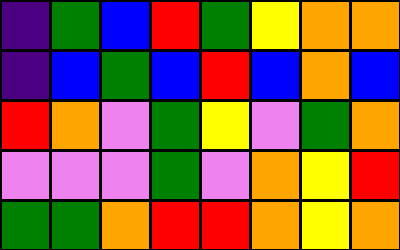[["indigo", "green", "blue", "red", "green", "yellow", "orange", "orange"], ["indigo", "blue", "green", "blue", "red", "blue", "orange", "blue"], ["red", "orange", "violet", "green", "yellow", "violet", "green", "orange"], ["violet", "violet", "violet", "green", "violet", "orange", "yellow", "red"], ["green", "green", "orange", "red", "red", "orange", "yellow", "orange"]]